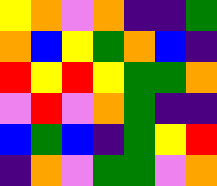[["yellow", "orange", "violet", "orange", "indigo", "indigo", "green"], ["orange", "blue", "yellow", "green", "orange", "blue", "indigo"], ["red", "yellow", "red", "yellow", "green", "green", "orange"], ["violet", "red", "violet", "orange", "green", "indigo", "indigo"], ["blue", "green", "blue", "indigo", "green", "yellow", "red"], ["indigo", "orange", "violet", "green", "green", "violet", "orange"]]